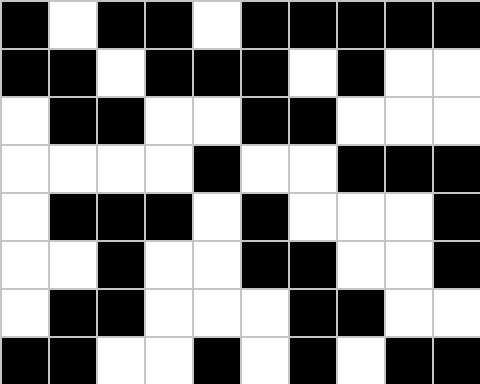[["black", "white", "black", "black", "white", "black", "black", "black", "black", "black"], ["black", "black", "white", "black", "black", "black", "white", "black", "white", "white"], ["white", "black", "black", "white", "white", "black", "black", "white", "white", "white"], ["white", "white", "white", "white", "black", "white", "white", "black", "black", "black"], ["white", "black", "black", "black", "white", "black", "white", "white", "white", "black"], ["white", "white", "black", "white", "white", "black", "black", "white", "white", "black"], ["white", "black", "black", "white", "white", "white", "black", "black", "white", "white"], ["black", "black", "white", "white", "black", "white", "black", "white", "black", "black"]]